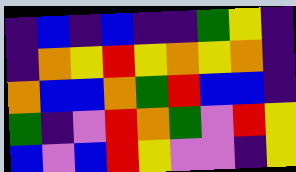[["indigo", "blue", "indigo", "blue", "indigo", "indigo", "green", "yellow", "indigo"], ["indigo", "orange", "yellow", "red", "yellow", "orange", "yellow", "orange", "indigo"], ["orange", "blue", "blue", "orange", "green", "red", "blue", "blue", "indigo"], ["green", "indigo", "violet", "red", "orange", "green", "violet", "red", "yellow"], ["blue", "violet", "blue", "red", "yellow", "violet", "violet", "indigo", "yellow"]]